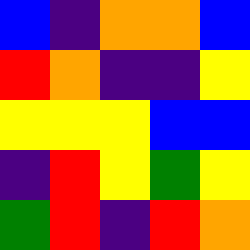[["blue", "indigo", "orange", "orange", "blue"], ["red", "orange", "indigo", "indigo", "yellow"], ["yellow", "yellow", "yellow", "blue", "blue"], ["indigo", "red", "yellow", "green", "yellow"], ["green", "red", "indigo", "red", "orange"]]